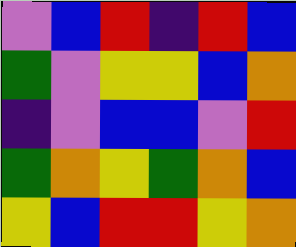[["violet", "blue", "red", "indigo", "red", "blue"], ["green", "violet", "yellow", "yellow", "blue", "orange"], ["indigo", "violet", "blue", "blue", "violet", "red"], ["green", "orange", "yellow", "green", "orange", "blue"], ["yellow", "blue", "red", "red", "yellow", "orange"]]